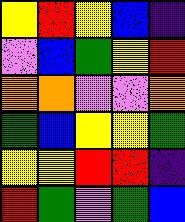[["yellow", "red", "yellow", "blue", "indigo"], ["violet", "blue", "green", "yellow", "red"], ["orange", "orange", "violet", "violet", "orange"], ["green", "blue", "yellow", "yellow", "green"], ["yellow", "yellow", "red", "red", "indigo"], ["red", "green", "violet", "green", "blue"]]